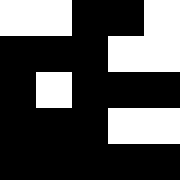[["white", "white", "black", "black", "white"], ["black", "black", "black", "white", "white"], ["black", "white", "black", "black", "black"], ["black", "black", "black", "white", "white"], ["black", "black", "black", "black", "black"]]